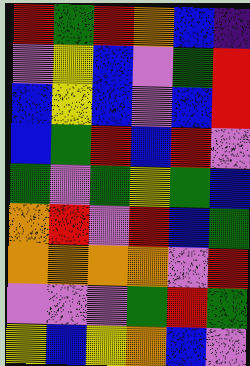[["red", "green", "red", "orange", "blue", "indigo"], ["violet", "yellow", "blue", "violet", "green", "red"], ["blue", "yellow", "blue", "violet", "blue", "red"], ["blue", "green", "red", "blue", "red", "violet"], ["green", "violet", "green", "yellow", "green", "blue"], ["orange", "red", "violet", "red", "blue", "green"], ["orange", "orange", "orange", "orange", "violet", "red"], ["violet", "violet", "violet", "green", "red", "green"], ["yellow", "blue", "yellow", "orange", "blue", "violet"]]